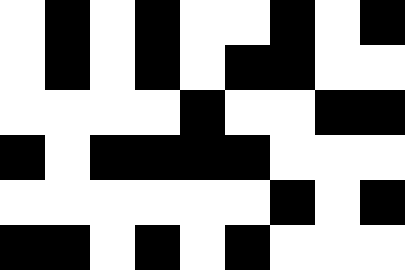[["white", "black", "white", "black", "white", "white", "black", "white", "black"], ["white", "black", "white", "black", "white", "black", "black", "white", "white"], ["white", "white", "white", "white", "black", "white", "white", "black", "black"], ["black", "white", "black", "black", "black", "black", "white", "white", "white"], ["white", "white", "white", "white", "white", "white", "black", "white", "black"], ["black", "black", "white", "black", "white", "black", "white", "white", "white"]]